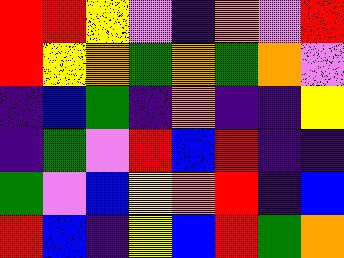[["red", "red", "yellow", "violet", "indigo", "orange", "violet", "red"], ["red", "yellow", "orange", "green", "orange", "green", "orange", "violet"], ["indigo", "blue", "green", "indigo", "orange", "indigo", "indigo", "yellow"], ["indigo", "green", "violet", "red", "blue", "red", "indigo", "indigo"], ["green", "violet", "blue", "yellow", "orange", "red", "indigo", "blue"], ["red", "blue", "indigo", "yellow", "blue", "red", "green", "orange"]]